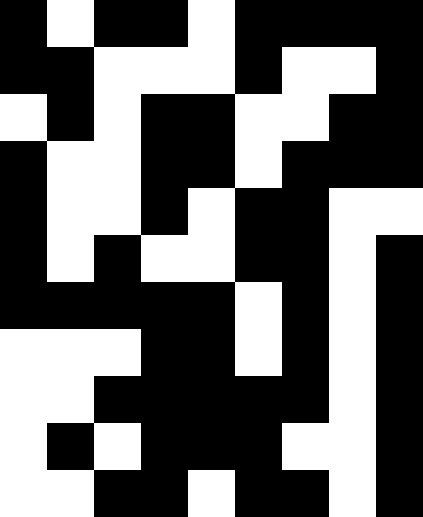[["black", "white", "black", "black", "white", "black", "black", "black", "black"], ["black", "black", "white", "white", "white", "black", "white", "white", "black"], ["white", "black", "white", "black", "black", "white", "white", "black", "black"], ["black", "white", "white", "black", "black", "white", "black", "black", "black"], ["black", "white", "white", "black", "white", "black", "black", "white", "white"], ["black", "white", "black", "white", "white", "black", "black", "white", "black"], ["black", "black", "black", "black", "black", "white", "black", "white", "black"], ["white", "white", "white", "black", "black", "white", "black", "white", "black"], ["white", "white", "black", "black", "black", "black", "black", "white", "black"], ["white", "black", "white", "black", "black", "black", "white", "white", "black"], ["white", "white", "black", "black", "white", "black", "black", "white", "black"]]